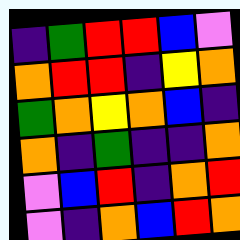[["indigo", "green", "red", "red", "blue", "violet"], ["orange", "red", "red", "indigo", "yellow", "orange"], ["green", "orange", "yellow", "orange", "blue", "indigo"], ["orange", "indigo", "green", "indigo", "indigo", "orange"], ["violet", "blue", "red", "indigo", "orange", "red"], ["violet", "indigo", "orange", "blue", "red", "orange"]]